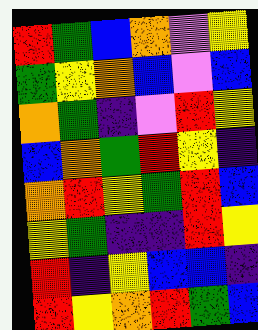[["red", "green", "blue", "orange", "violet", "yellow"], ["green", "yellow", "orange", "blue", "violet", "blue"], ["orange", "green", "indigo", "violet", "red", "yellow"], ["blue", "orange", "green", "red", "yellow", "indigo"], ["orange", "red", "yellow", "green", "red", "blue"], ["yellow", "green", "indigo", "indigo", "red", "yellow"], ["red", "indigo", "yellow", "blue", "blue", "indigo"], ["red", "yellow", "orange", "red", "green", "blue"]]